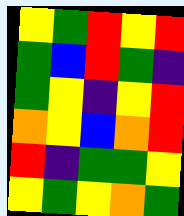[["yellow", "green", "red", "yellow", "red"], ["green", "blue", "red", "green", "indigo"], ["green", "yellow", "indigo", "yellow", "red"], ["orange", "yellow", "blue", "orange", "red"], ["red", "indigo", "green", "green", "yellow"], ["yellow", "green", "yellow", "orange", "green"]]